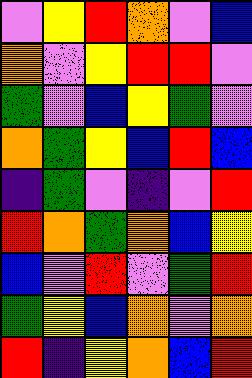[["violet", "yellow", "red", "orange", "violet", "blue"], ["orange", "violet", "yellow", "red", "red", "violet"], ["green", "violet", "blue", "yellow", "green", "violet"], ["orange", "green", "yellow", "blue", "red", "blue"], ["indigo", "green", "violet", "indigo", "violet", "red"], ["red", "orange", "green", "orange", "blue", "yellow"], ["blue", "violet", "red", "violet", "green", "red"], ["green", "yellow", "blue", "orange", "violet", "orange"], ["red", "indigo", "yellow", "orange", "blue", "red"]]